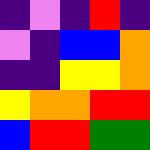[["indigo", "violet", "indigo", "red", "indigo"], ["violet", "indigo", "blue", "blue", "orange"], ["indigo", "indigo", "yellow", "yellow", "orange"], ["yellow", "orange", "orange", "red", "red"], ["blue", "red", "red", "green", "green"]]